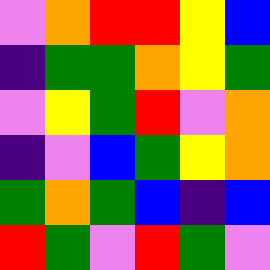[["violet", "orange", "red", "red", "yellow", "blue"], ["indigo", "green", "green", "orange", "yellow", "green"], ["violet", "yellow", "green", "red", "violet", "orange"], ["indigo", "violet", "blue", "green", "yellow", "orange"], ["green", "orange", "green", "blue", "indigo", "blue"], ["red", "green", "violet", "red", "green", "violet"]]